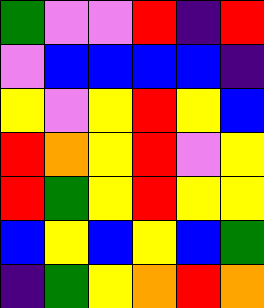[["green", "violet", "violet", "red", "indigo", "red"], ["violet", "blue", "blue", "blue", "blue", "indigo"], ["yellow", "violet", "yellow", "red", "yellow", "blue"], ["red", "orange", "yellow", "red", "violet", "yellow"], ["red", "green", "yellow", "red", "yellow", "yellow"], ["blue", "yellow", "blue", "yellow", "blue", "green"], ["indigo", "green", "yellow", "orange", "red", "orange"]]